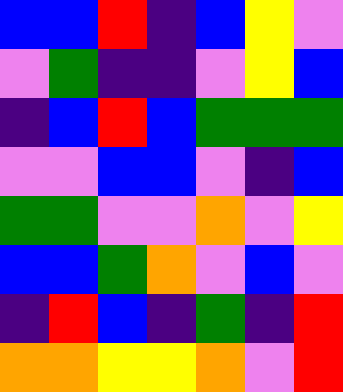[["blue", "blue", "red", "indigo", "blue", "yellow", "violet"], ["violet", "green", "indigo", "indigo", "violet", "yellow", "blue"], ["indigo", "blue", "red", "blue", "green", "green", "green"], ["violet", "violet", "blue", "blue", "violet", "indigo", "blue"], ["green", "green", "violet", "violet", "orange", "violet", "yellow"], ["blue", "blue", "green", "orange", "violet", "blue", "violet"], ["indigo", "red", "blue", "indigo", "green", "indigo", "red"], ["orange", "orange", "yellow", "yellow", "orange", "violet", "red"]]